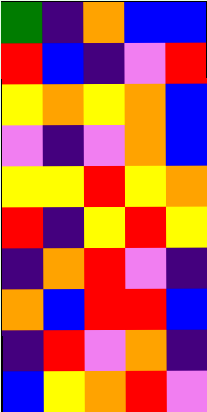[["green", "indigo", "orange", "blue", "blue"], ["red", "blue", "indigo", "violet", "red"], ["yellow", "orange", "yellow", "orange", "blue"], ["violet", "indigo", "violet", "orange", "blue"], ["yellow", "yellow", "red", "yellow", "orange"], ["red", "indigo", "yellow", "red", "yellow"], ["indigo", "orange", "red", "violet", "indigo"], ["orange", "blue", "red", "red", "blue"], ["indigo", "red", "violet", "orange", "indigo"], ["blue", "yellow", "orange", "red", "violet"]]